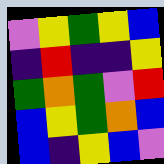[["violet", "yellow", "green", "yellow", "blue"], ["indigo", "red", "indigo", "indigo", "yellow"], ["green", "orange", "green", "violet", "red"], ["blue", "yellow", "green", "orange", "blue"], ["blue", "indigo", "yellow", "blue", "violet"]]